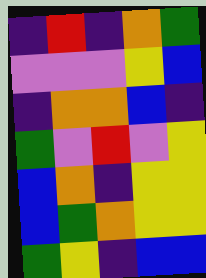[["indigo", "red", "indigo", "orange", "green"], ["violet", "violet", "violet", "yellow", "blue"], ["indigo", "orange", "orange", "blue", "indigo"], ["green", "violet", "red", "violet", "yellow"], ["blue", "orange", "indigo", "yellow", "yellow"], ["blue", "green", "orange", "yellow", "yellow"], ["green", "yellow", "indigo", "blue", "blue"]]